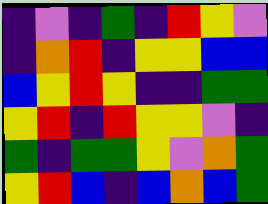[["indigo", "violet", "indigo", "green", "indigo", "red", "yellow", "violet"], ["indigo", "orange", "red", "indigo", "yellow", "yellow", "blue", "blue"], ["blue", "yellow", "red", "yellow", "indigo", "indigo", "green", "green"], ["yellow", "red", "indigo", "red", "yellow", "yellow", "violet", "indigo"], ["green", "indigo", "green", "green", "yellow", "violet", "orange", "green"], ["yellow", "red", "blue", "indigo", "blue", "orange", "blue", "green"]]